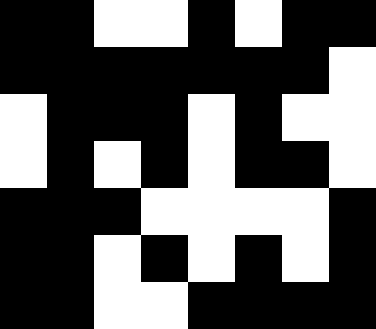[["black", "black", "white", "white", "black", "white", "black", "black"], ["black", "black", "black", "black", "black", "black", "black", "white"], ["white", "black", "black", "black", "white", "black", "white", "white"], ["white", "black", "white", "black", "white", "black", "black", "white"], ["black", "black", "black", "white", "white", "white", "white", "black"], ["black", "black", "white", "black", "white", "black", "white", "black"], ["black", "black", "white", "white", "black", "black", "black", "black"]]